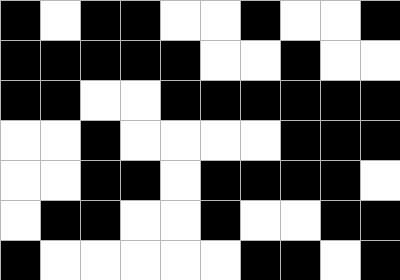[["black", "white", "black", "black", "white", "white", "black", "white", "white", "black"], ["black", "black", "black", "black", "black", "white", "white", "black", "white", "white"], ["black", "black", "white", "white", "black", "black", "black", "black", "black", "black"], ["white", "white", "black", "white", "white", "white", "white", "black", "black", "black"], ["white", "white", "black", "black", "white", "black", "black", "black", "black", "white"], ["white", "black", "black", "white", "white", "black", "white", "white", "black", "black"], ["black", "white", "white", "white", "white", "white", "black", "black", "white", "black"]]